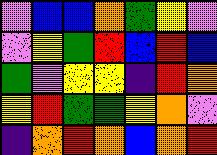[["violet", "blue", "blue", "orange", "green", "yellow", "violet"], ["violet", "yellow", "green", "red", "blue", "red", "blue"], ["green", "violet", "yellow", "yellow", "indigo", "red", "orange"], ["yellow", "red", "green", "green", "yellow", "orange", "violet"], ["indigo", "orange", "red", "orange", "blue", "orange", "red"]]